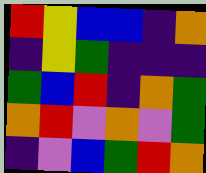[["red", "yellow", "blue", "blue", "indigo", "orange"], ["indigo", "yellow", "green", "indigo", "indigo", "indigo"], ["green", "blue", "red", "indigo", "orange", "green"], ["orange", "red", "violet", "orange", "violet", "green"], ["indigo", "violet", "blue", "green", "red", "orange"]]